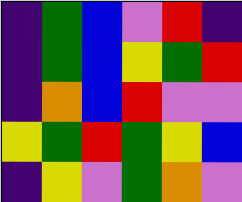[["indigo", "green", "blue", "violet", "red", "indigo"], ["indigo", "green", "blue", "yellow", "green", "red"], ["indigo", "orange", "blue", "red", "violet", "violet"], ["yellow", "green", "red", "green", "yellow", "blue"], ["indigo", "yellow", "violet", "green", "orange", "violet"]]